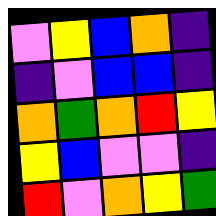[["violet", "yellow", "blue", "orange", "indigo"], ["indigo", "violet", "blue", "blue", "indigo"], ["orange", "green", "orange", "red", "yellow"], ["yellow", "blue", "violet", "violet", "indigo"], ["red", "violet", "orange", "yellow", "green"]]